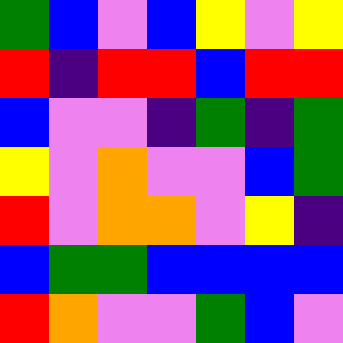[["green", "blue", "violet", "blue", "yellow", "violet", "yellow"], ["red", "indigo", "red", "red", "blue", "red", "red"], ["blue", "violet", "violet", "indigo", "green", "indigo", "green"], ["yellow", "violet", "orange", "violet", "violet", "blue", "green"], ["red", "violet", "orange", "orange", "violet", "yellow", "indigo"], ["blue", "green", "green", "blue", "blue", "blue", "blue"], ["red", "orange", "violet", "violet", "green", "blue", "violet"]]